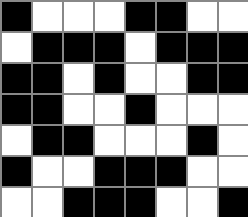[["black", "white", "white", "white", "black", "black", "white", "white"], ["white", "black", "black", "black", "white", "black", "black", "black"], ["black", "black", "white", "black", "white", "white", "black", "black"], ["black", "black", "white", "white", "black", "white", "white", "white"], ["white", "black", "black", "white", "white", "white", "black", "white"], ["black", "white", "white", "black", "black", "black", "white", "white"], ["white", "white", "black", "black", "black", "white", "white", "black"]]